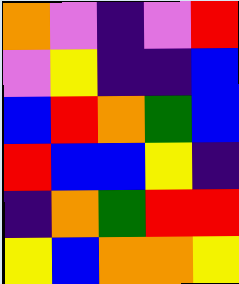[["orange", "violet", "indigo", "violet", "red"], ["violet", "yellow", "indigo", "indigo", "blue"], ["blue", "red", "orange", "green", "blue"], ["red", "blue", "blue", "yellow", "indigo"], ["indigo", "orange", "green", "red", "red"], ["yellow", "blue", "orange", "orange", "yellow"]]